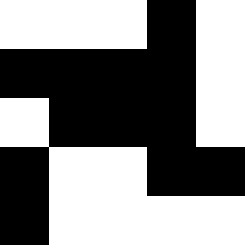[["white", "white", "white", "black", "white"], ["black", "black", "black", "black", "white"], ["white", "black", "black", "black", "white"], ["black", "white", "white", "black", "black"], ["black", "white", "white", "white", "white"]]